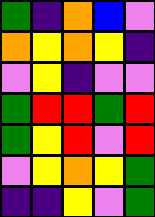[["green", "indigo", "orange", "blue", "violet"], ["orange", "yellow", "orange", "yellow", "indigo"], ["violet", "yellow", "indigo", "violet", "violet"], ["green", "red", "red", "green", "red"], ["green", "yellow", "red", "violet", "red"], ["violet", "yellow", "orange", "yellow", "green"], ["indigo", "indigo", "yellow", "violet", "green"]]